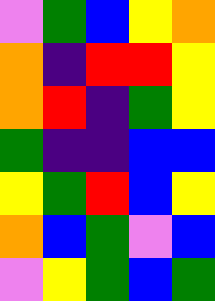[["violet", "green", "blue", "yellow", "orange"], ["orange", "indigo", "red", "red", "yellow"], ["orange", "red", "indigo", "green", "yellow"], ["green", "indigo", "indigo", "blue", "blue"], ["yellow", "green", "red", "blue", "yellow"], ["orange", "blue", "green", "violet", "blue"], ["violet", "yellow", "green", "blue", "green"]]